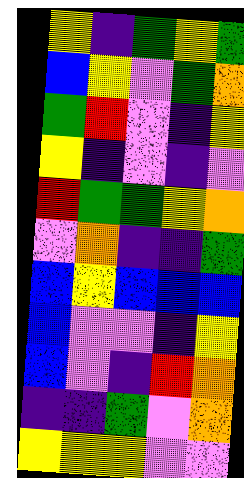[["yellow", "indigo", "green", "yellow", "green"], ["blue", "yellow", "violet", "green", "orange"], ["green", "red", "violet", "indigo", "yellow"], ["yellow", "indigo", "violet", "indigo", "violet"], ["red", "green", "green", "yellow", "orange"], ["violet", "orange", "indigo", "indigo", "green"], ["blue", "yellow", "blue", "blue", "blue"], ["blue", "violet", "violet", "indigo", "yellow"], ["blue", "violet", "indigo", "red", "orange"], ["indigo", "indigo", "green", "violet", "orange"], ["yellow", "yellow", "yellow", "violet", "violet"]]